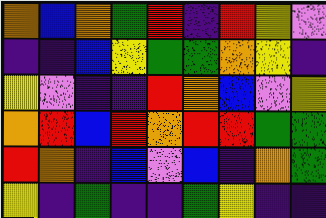[["orange", "blue", "orange", "green", "red", "indigo", "red", "yellow", "violet"], ["indigo", "indigo", "blue", "yellow", "green", "green", "orange", "yellow", "indigo"], ["yellow", "violet", "indigo", "indigo", "red", "orange", "blue", "violet", "yellow"], ["orange", "red", "blue", "red", "orange", "red", "red", "green", "green"], ["red", "orange", "indigo", "blue", "violet", "blue", "indigo", "orange", "green"], ["yellow", "indigo", "green", "indigo", "indigo", "green", "yellow", "indigo", "indigo"]]